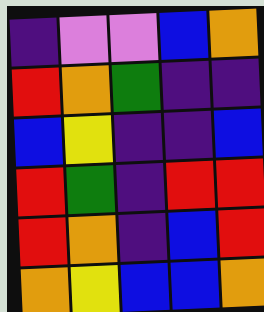[["indigo", "violet", "violet", "blue", "orange"], ["red", "orange", "green", "indigo", "indigo"], ["blue", "yellow", "indigo", "indigo", "blue"], ["red", "green", "indigo", "red", "red"], ["red", "orange", "indigo", "blue", "red"], ["orange", "yellow", "blue", "blue", "orange"]]